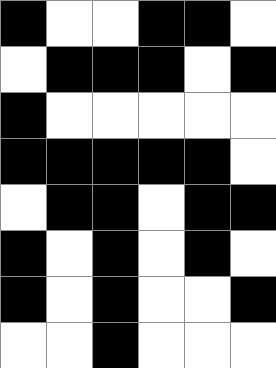[["black", "white", "white", "black", "black", "white"], ["white", "black", "black", "black", "white", "black"], ["black", "white", "white", "white", "white", "white"], ["black", "black", "black", "black", "black", "white"], ["white", "black", "black", "white", "black", "black"], ["black", "white", "black", "white", "black", "white"], ["black", "white", "black", "white", "white", "black"], ["white", "white", "black", "white", "white", "white"]]